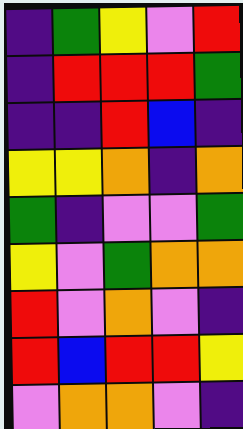[["indigo", "green", "yellow", "violet", "red"], ["indigo", "red", "red", "red", "green"], ["indigo", "indigo", "red", "blue", "indigo"], ["yellow", "yellow", "orange", "indigo", "orange"], ["green", "indigo", "violet", "violet", "green"], ["yellow", "violet", "green", "orange", "orange"], ["red", "violet", "orange", "violet", "indigo"], ["red", "blue", "red", "red", "yellow"], ["violet", "orange", "orange", "violet", "indigo"]]